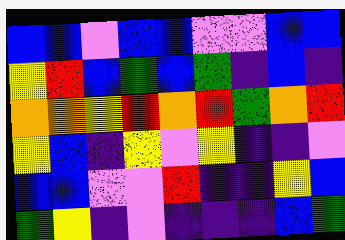[["blue", "blue", "violet", "blue", "blue", "violet", "violet", "blue", "blue"], ["yellow", "red", "blue", "green", "blue", "green", "indigo", "blue", "indigo"], ["orange", "orange", "yellow", "red", "orange", "red", "green", "orange", "red"], ["yellow", "blue", "indigo", "yellow", "violet", "yellow", "indigo", "indigo", "violet"], ["blue", "blue", "violet", "violet", "red", "indigo", "indigo", "yellow", "blue"], ["green", "yellow", "indigo", "violet", "indigo", "indigo", "indigo", "blue", "green"]]